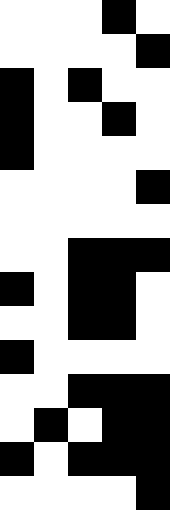[["white", "white", "white", "black", "white"], ["white", "white", "white", "white", "black"], ["black", "white", "black", "white", "white"], ["black", "white", "white", "black", "white"], ["black", "white", "white", "white", "white"], ["white", "white", "white", "white", "black"], ["white", "white", "white", "white", "white"], ["white", "white", "black", "black", "black"], ["black", "white", "black", "black", "white"], ["white", "white", "black", "black", "white"], ["black", "white", "white", "white", "white"], ["white", "white", "black", "black", "black"], ["white", "black", "white", "black", "black"], ["black", "white", "black", "black", "black"], ["white", "white", "white", "white", "black"]]